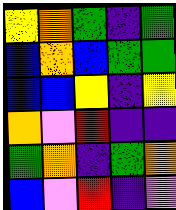[["yellow", "orange", "green", "indigo", "green"], ["blue", "orange", "blue", "green", "green"], ["blue", "blue", "yellow", "indigo", "yellow"], ["orange", "violet", "red", "indigo", "indigo"], ["green", "orange", "indigo", "green", "orange"], ["blue", "violet", "red", "indigo", "violet"]]